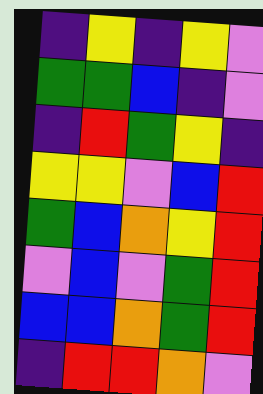[["indigo", "yellow", "indigo", "yellow", "violet"], ["green", "green", "blue", "indigo", "violet"], ["indigo", "red", "green", "yellow", "indigo"], ["yellow", "yellow", "violet", "blue", "red"], ["green", "blue", "orange", "yellow", "red"], ["violet", "blue", "violet", "green", "red"], ["blue", "blue", "orange", "green", "red"], ["indigo", "red", "red", "orange", "violet"]]